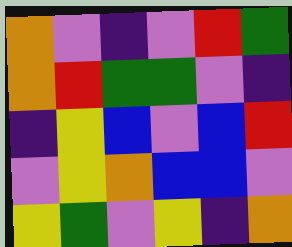[["orange", "violet", "indigo", "violet", "red", "green"], ["orange", "red", "green", "green", "violet", "indigo"], ["indigo", "yellow", "blue", "violet", "blue", "red"], ["violet", "yellow", "orange", "blue", "blue", "violet"], ["yellow", "green", "violet", "yellow", "indigo", "orange"]]